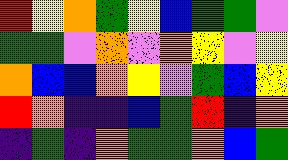[["red", "yellow", "orange", "green", "yellow", "blue", "green", "green", "violet"], ["green", "green", "violet", "orange", "violet", "orange", "yellow", "violet", "yellow"], ["orange", "blue", "blue", "orange", "yellow", "violet", "green", "blue", "yellow"], ["red", "orange", "indigo", "indigo", "blue", "green", "red", "indigo", "orange"], ["indigo", "green", "indigo", "orange", "green", "green", "orange", "blue", "green"]]